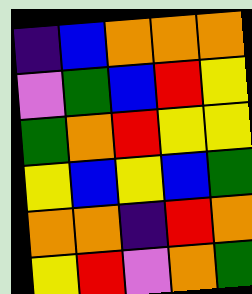[["indigo", "blue", "orange", "orange", "orange"], ["violet", "green", "blue", "red", "yellow"], ["green", "orange", "red", "yellow", "yellow"], ["yellow", "blue", "yellow", "blue", "green"], ["orange", "orange", "indigo", "red", "orange"], ["yellow", "red", "violet", "orange", "green"]]